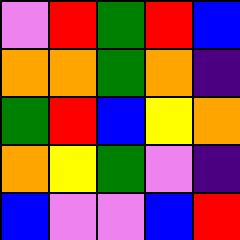[["violet", "red", "green", "red", "blue"], ["orange", "orange", "green", "orange", "indigo"], ["green", "red", "blue", "yellow", "orange"], ["orange", "yellow", "green", "violet", "indigo"], ["blue", "violet", "violet", "blue", "red"]]